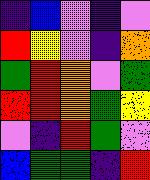[["indigo", "blue", "violet", "indigo", "violet"], ["red", "yellow", "violet", "indigo", "orange"], ["green", "red", "orange", "violet", "green"], ["red", "red", "orange", "green", "yellow"], ["violet", "indigo", "red", "green", "violet"], ["blue", "green", "green", "indigo", "red"]]